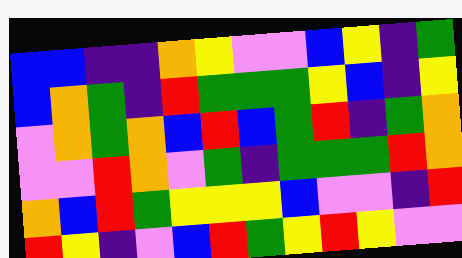[["blue", "blue", "indigo", "indigo", "orange", "yellow", "violet", "violet", "blue", "yellow", "indigo", "green"], ["blue", "orange", "green", "indigo", "red", "green", "green", "green", "yellow", "blue", "indigo", "yellow"], ["violet", "orange", "green", "orange", "blue", "red", "blue", "green", "red", "indigo", "green", "orange"], ["violet", "violet", "red", "orange", "violet", "green", "indigo", "green", "green", "green", "red", "orange"], ["orange", "blue", "red", "green", "yellow", "yellow", "yellow", "blue", "violet", "violet", "indigo", "red"], ["red", "yellow", "indigo", "violet", "blue", "red", "green", "yellow", "red", "yellow", "violet", "violet"]]